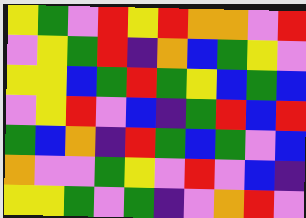[["yellow", "green", "violet", "red", "yellow", "red", "orange", "orange", "violet", "red"], ["violet", "yellow", "green", "red", "indigo", "orange", "blue", "green", "yellow", "violet"], ["yellow", "yellow", "blue", "green", "red", "green", "yellow", "blue", "green", "blue"], ["violet", "yellow", "red", "violet", "blue", "indigo", "green", "red", "blue", "red"], ["green", "blue", "orange", "indigo", "red", "green", "blue", "green", "violet", "blue"], ["orange", "violet", "violet", "green", "yellow", "violet", "red", "violet", "blue", "indigo"], ["yellow", "yellow", "green", "violet", "green", "indigo", "violet", "orange", "red", "violet"]]